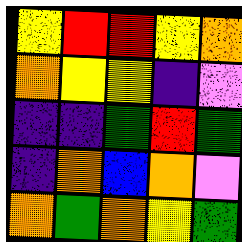[["yellow", "red", "red", "yellow", "orange"], ["orange", "yellow", "yellow", "indigo", "violet"], ["indigo", "indigo", "green", "red", "green"], ["indigo", "orange", "blue", "orange", "violet"], ["orange", "green", "orange", "yellow", "green"]]